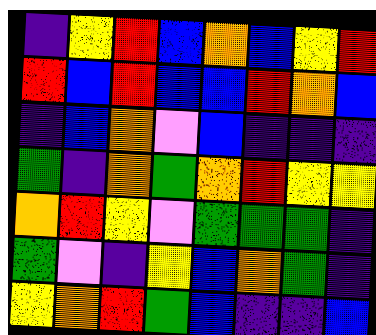[["indigo", "yellow", "red", "blue", "orange", "blue", "yellow", "red"], ["red", "blue", "red", "blue", "blue", "red", "orange", "blue"], ["indigo", "blue", "orange", "violet", "blue", "indigo", "indigo", "indigo"], ["green", "indigo", "orange", "green", "orange", "red", "yellow", "yellow"], ["orange", "red", "yellow", "violet", "green", "green", "green", "indigo"], ["green", "violet", "indigo", "yellow", "blue", "orange", "green", "indigo"], ["yellow", "orange", "red", "green", "blue", "indigo", "indigo", "blue"]]